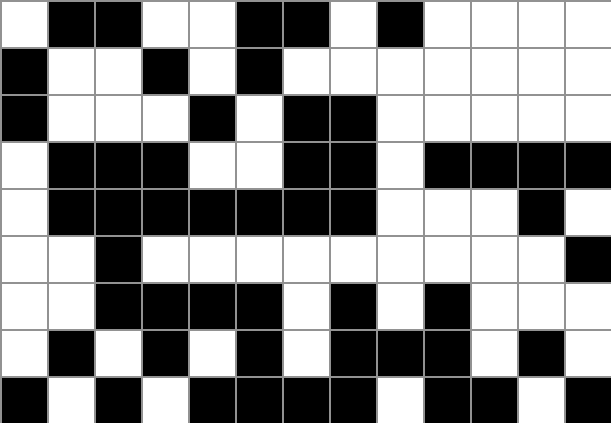[["white", "black", "black", "white", "white", "black", "black", "white", "black", "white", "white", "white", "white"], ["black", "white", "white", "black", "white", "black", "white", "white", "white", "white", "white", "white", "white"], ["black", "white", "white", "white", "black", "white", "black", "black", "white", "white", "white", "white", "white"], ["white", "black", "black", "black", "white", "white", "black", "black", "white", "black", "black", "black", "black"], ["white", "black", "black", "black", "black", "black", "black", "black", "white", "white", "white", "black", "white"], ["white", "white", "black", "white", "white", "white", "white", "white", "white", "white", "white", "white", "black"], ["white", "white", "black", "black", "black", "black", "white", "black", "white", "black", "white", "white", "white"], ["white", "black", "white", "black", "white", "black", "white", "black", "black", "black", "white", "black", "white"], ["black", "white", "black", "white", "black", "black", "black", "black", "white", "black", "black", "white", "black"]]